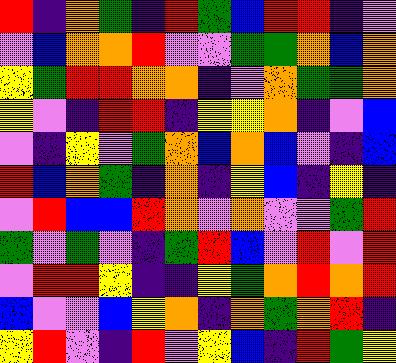[["red", "indigo", "orange", "green", "indigo", "red", "green", "blue", "red", "red", "indigo", "violet"], ["violet", "blue", "orange", "orange", "red", "violet", "violet", "green", "green", "orange", "blue", "orange"], ["yellow", "green", "red", "red", "orange", "orange", "indigo", "violet", "orange", "green", "green", "orange"], ["yellow", "violet", "indigo", "red", "red", "indigo", "yellow", "yellow", "orange", "indigo", "violet", "blue"], ["violet", "indigo", "yellow", "violet", "green", "orange", "blue", "orange", "blue", "violet", "indigo", "blue"], ["red", "blue", "orange", "green", "indigo", "orange", "indigo", "yellow", "blue", "indigo", "yellow", "indigo"], ["violet", "red", "blue", "blue", "red", "orange", "violet", "orange", "violet", "violet", "green", "red"], ["green", "violet", "green", "violet", "indigo", "green", "red", "blue", "violet", "red", "violet", "red"], ["violet", "red", "red", "yellow", "indigo", "indigo", "yellow", "green", "orange", "red", "orange", "red"], ["blue", "violet", "violet", "blue", "yellow", "orange", "indigo", "orange", "green", "orange", "red", "indigo"], ["yellow", "red", "violet", "indigo", "red", "violet", "yellow", "blue", "indigo", "red", "green", "yellow"]]